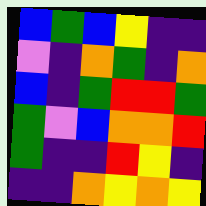[["blue", "green", "blue", "yellow", "indigo", "indigo"], ["violet", "indigo", "orange", "green", "indigo", "orange"], ["blue", "indigo", "green", "red", "red", "green"], ["green", "violet", "blue", "orange", "orange", "red"], ["green", "indigo", "indigo", "red", "yellow", "indigo"], ["indigo", "indigo", "orange", "yellow", "orange", "yellow"]]